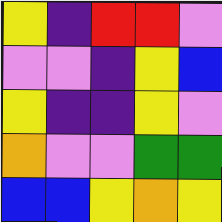[["yellow", "indigo", "red", "red", "violet"], ["violet", "violet", "indigo", "yellow", "blue"], ["yellow", "indigo", "indigo", "yellow", "violet"], ["orange", "violet", "violet", "green", "green"], ["blue", "blue", "yellow", "orange", "yellow"]]